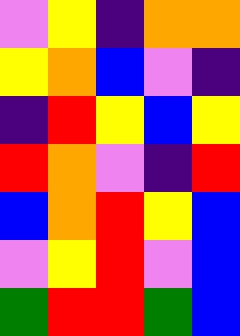[["violet", "yellow", "indigo", "orange", "orange"], ["yellow", "orange", "blue", "violet", "indigo"], ["indigo", "red", "yellow", "blue", "yellow"], ["red", "orange", "violet", "indigo", "red"], ["blue", "orange", "red", "yellow", "blue"], ["violet", "yellow", "red", "violet", "blue"], ["green", "red", "red", "green", "blue"]]